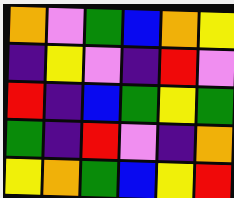[["orange", "violet", "green", "blue", "orange", "yellow"], ["indigo", "yellow", "violet", "indigo", "red", "violet"], ["red", "indigo", "blue", "green", "yellow", "green"], ["green", "indigo", "red", "violet", "indigo", "orange"], ["yellow", "orange", "green", "blue", "yellow", "red"]]